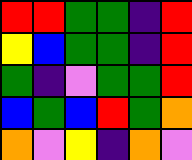[["red", "red", "green", "green", "indigo", "red"], ["yellow", "blue", "green", "green", "indigo", "red"], ["green", "indigo", "violet", "green", "green", "red"], ["blue", "green", "blue", "red", "green", "orange"], ["orange", "violet", "yellow", "indigo", "orange", "violet"]]